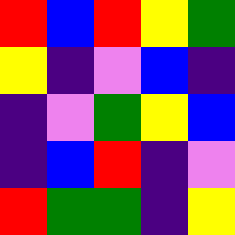[["red", "blue", "red", "yellow", "green"], ["yellow", "indigo", "violet", "blue", "indigo"], ["indigo", "violet", "green", "yellow", "blue"], ["indigo", "blue", "red", "indigo", "violet"], ["red", "green", "green", "indigo", "yellow"]]